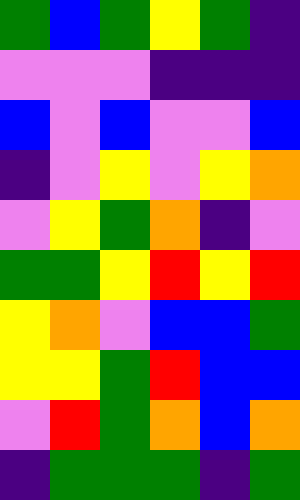[["green", "blue", "green", "yellow", "green", "indigo"], ["violet", "violet", "violet", "indigo", "indigo", "indigo"], ["blue", "violet", "blue", "violet", "violet", "blue"], ["indigo", "violet", "yellow", "violet", "yellow", "orange"], ["violet", "yellow", "green", "orange", "indigo", "violet"], ["green", "green", "yellow", "red", "yellow", "red"], ["yellow", "orange", "violet", "blue", "blue", "green"], ["yellow", "yellow", "green", "red", "blue", "blue"], ["violet", "red", "green", "orange", "blue", "orange"], ["indigo", "green", "green", "green", "indigo", "green"]]